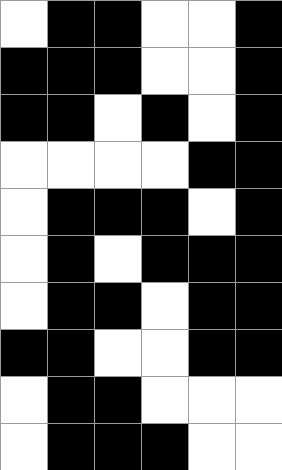[["white", "black", "black", "white", "white", "black"], ["black", "black", "black", "white", "white", "black"], ["black", "black", "white", "black", "white", "black"], ["white", "white", "white", "white", "black", "black"], ["white", "black", "black", "black", "white", "black"], ["white", "black", "white", "black", "black", "black"], ["white", "black", "black", "white", "black", "black"], ["black", "black", "white", "white", "black", "black"], ["white", "black", "black", "white", "white", "white"], ["white", "black", "black", "black", "white", "white"]]